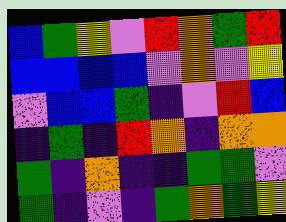[["blue", "green", "yellow", "violet", "red", "orange", "green", "red"], ["blue", "blue", "blue", "blue", "violet", "orange", "violet", "yellow"], ["violet", "blue", "blue", "green", "indigo", "violet", "red", "blue"], ["indigo", "green", "indigo", "red", "orange", "indigo", "orange", "orange"], ["green", "indigo", "orange", "indigo", "indigo", "green", "green", "violet"], ["green", "indigo", "violet", "indigo", "green", "orange", "green", "yellow"]]